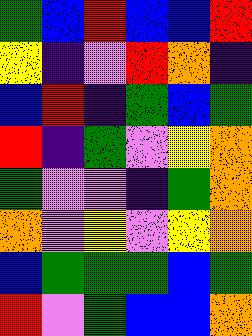[["green", "blue", "red", "blue", "blue", "red"], ["yellow", "indigo", "violet", "red", "orange", "indigo"], ["blue", "red", "indigo", "green", "blue", "green"], ["red", "indigo", "green", "violet", "yellow", "orange"], ["green", "violet", "violet", "indigo", "green", "orange"], ["orange", "violet", "yellow", "violet", "yellow", "orange"], ["blue", "green", "green", "green", "blue", "green"], ["red", "violet", "green", "blue", "blue", "orange"]]